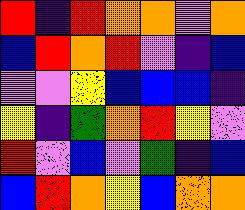[["red", "indigo", "red", "orange", "orange", "violet", "orange"], ["blue", "red", "orange", "red", "violet", "indigo", "blue"], ["violet", "violet", "yellow", "blue", "blue", "blue", "indigo"], ["yellow", "indigo", "green", "orange", "red", "yellow", "violet"], ["red", "violet", "blue", "violet", "green", "indigo", "blue"], ["blue", "red", "orange", "yellow", "blue", "orange", "orange"]]